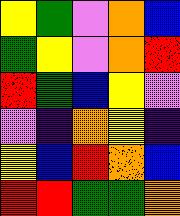[["yellow", "green", "violet", "orange", "blue"], ["green", "yellow", "violet", "orange", "red"], ["red", "green", "blue", "yellow", "violet"], ["violet", "indigo", "orange", "yellow", "indigo"], ["yellow", "blue", "red", "orange", "blue"], ["red", "red", "green", "green", "orange"]]